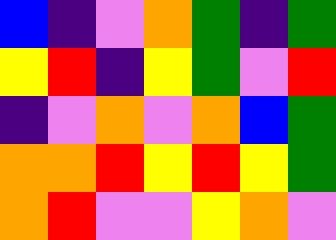[["blue", "indigo", "violet", "orange", "green", "indigo", "green"], ["yellow", "red", "indigo", "yellow", "green", "violet", "red"], ["indigo", "violet", "orange", "violet", "orange", "blue", "green"], ["orange", "orange", "red", "yellow", "red", "yellow", "green"], ["orange", "red", "violet", "violet", "yellow", "orange", "violet"]]